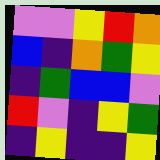[["violet", "violet", "yellow", "red", "orange"], ["blue", "indigo", "orange", "green", "yellow"], ["indigo", "green", "blue", "blue", "violet"], ["red", "violet", "indigo", "yellow", "green"], ["indigo", "yellow", "indigo", "indigo", "yellow"]]